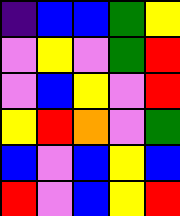[["indigo", "blue", "blue", "green", "yellow"], ["violet", "yellow", "violet", "green", "red"], ["violet", "blue", "yellow", "violet", "red"], ["yellow", "red", "orange", "violet", "green"], ["blue", "violet", "blue", "yellow", "blue"], ["red", "violet", "blue", "yellow", "red"]]